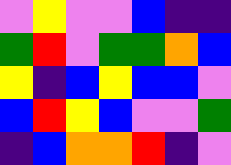[["violet", "yellow", "violet", "violet", "blue", "indigo", "indigo"], ["green", "red", "violet", "green", "green", "orange", "blue"], ["yellow", "indigo", "blue", "yellow", "blue", "blue", "violet"], ["blue", "red", "yellow", "blue", "violet", "violet", "green"], ["indigo", "blue", "orange", "orange", "red", "indigo", "violet"]]